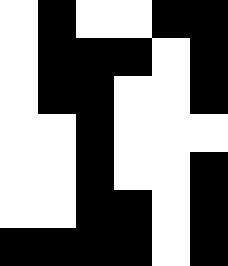[["white", "black", "white", "white", "black", "black"], ["white", "black", "black", "black", "white", "black"], ["white", "black", "black", "white", "white", "black"], ["white", "white", "black", "white", "white", "white"], ["white", "white", "black", "white", "white", "black"], ["white", "white", "black", "black", "white", "black"], ["black", "black", "black", "black", "white", "black"]]